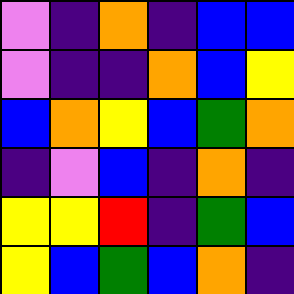[["violet", "indigo", "orange", "indigo", "blue", "blue"], ["violet", "indigo", "indigo", "orange", "blue", "yellow"], ["blue", "orange", "yellow", "blue", "green", "orange"], ["indigo", "violet", "blue", "indigo", "orange", "indigo"], ["yellow", "yellow", "red", "indigo", "green", "blue"], ["yellow", "blue", "green", "blue", "orange", "indigo"]]